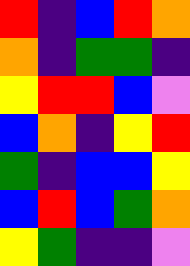[["red", "indigo", "blue", "red", "orange"], ["orange", "indigo", "green", "green", "indigo"], ["yellow", "red", "red", "blue", "violet"], ["blue", "orange", "indigo", "yellow", "red"], ["green", "indigo", "blue", "blue", "yellow"], ["blue", "red", "blue", "green", "orange"], ["yellow", "green", "indigo", "indigo", "violet"]]